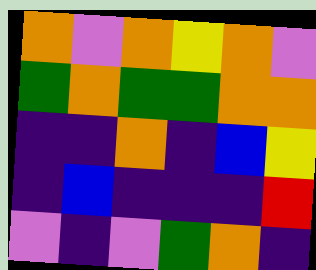[["orange", "violet", "orange", "yellow", "orange", "violet"], ["green", "orange", "green", "green", "orange", "orange"], ["indigo", "indigo", "orange", "indigo", "blue", "yellow"], ["indigo", "blue", "indigo", "indigo", "indigo", "red"], ["violet", "indigo", "violet", "green", "orange", "indigo"]]